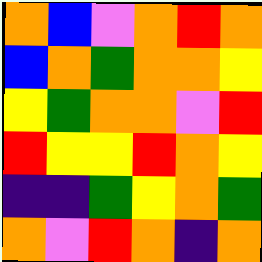[["orange", "blue", "violet", "orange", "red", "orange"], ["blue", "orange", "green", "orange", "orange", "yellow"], ["yellow", "green", "orange", "orange", "violet", "red"], ["red", "yellow", "yellow", "red", "orange", "yellow"], ["indigo", "indigo", "green", "yellow", "orange", "green"], ["orange", "violet", "red", "orange", "indigo", "orange"]]